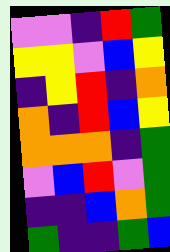[["violet", "violet", "indigo", "red", "green"], ["yellow", "yellow", "violet", "blue", "yellow"], ["indigo", "yellow", "red", "indigo", "orange"], ["orange", "indigo", "red", "blue", "yellow"], ["orange", "orange", "orange", "indigo", "green"], ["violet", "blue", "red", "violet", "green"], ["indigo", "indigo", "blue", "orange", "green"], ["green", "indigo", "indigo", "green", "blue"]]